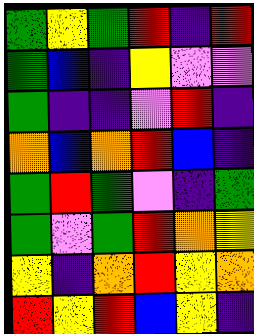[["green", "yellow", "green", "red", "indigo", "red"], ["green", "blue", "indigo", "yellow", "violet", "violet"], ["green", "indigo", "indigo", "violet", "red", "indigo"], ["orange", "blue", "orange", "red", "blue", "indigo"], ["green", "red", "green", "violet", "indigo", "green"], ["green", "violet", "green", "red", "orange", "yellow"], ["yellow", "indigo", "orange", "red", "yellow", "orange"], ["red", "yellow", "red", "blue", "yellow", "indigo"]]